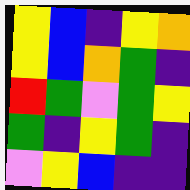[["yellow", "blue", "indigo", "yellow", "orange"], ["yellow", "blue", "orange", "green", "indigo"], ["red", "green", "violet", "green", "yellow"], ["green", "indigo", "yellow", "green", "indigo"], ["violet", "yellow", "blue", "indigo", "indigo"]]